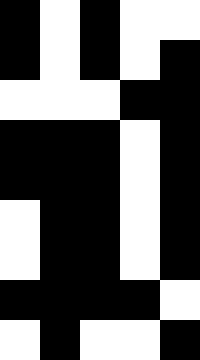[["black", "white", "black", "white", "white"], ["black", "white", "black", "white", "black"], ["white", "white", "white", "black", "black"], ["black", "black", "black", "white", "black"], ["black", "black", "black", "white", "black"], ["white", "black", "black", "white", "black"], ["white", "black", "black", "white", "black"], ["black", "black", "black", "black", "white"], ["white", "black", "white", "white", "black"]]